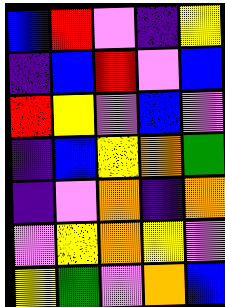[["blue", "red", "violet", "indigo", "yellow"], ["indigo", "blue", "red", "violet", "blue"], ["red", "yellow", "violet", "blue", "violet"], ["indigo", "blue", "yellow", "orange", "green"], ["indigo", "violet", "orange", "indigo", "orange"], ["violet", "yellow", "orange", "yellow", "violet"], ["yellow", "green", "violet", "orange", "blue"]]